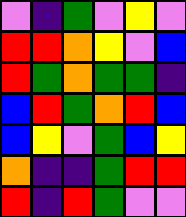[["violet", "indigo", "green", "violet", "yellow", "violet"], ["red", "red", "orange", "yellow", "violet", "blue"], ["red", "green", "orange", "green", "green", "indigo"], ["blue", "red", "green", "orange", "red", "blue"], ["blue", "yellow", "violet", "green", "blue", "yellow"], ["orange", "indigo", "indigo", "green", "red", "red"], ["red", "indigo", "red", "green", "violet", "violet"]]